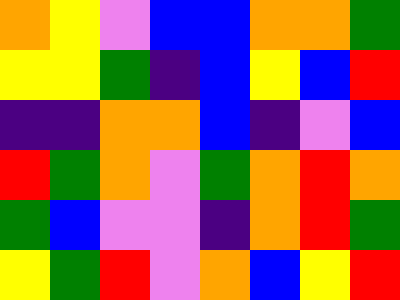[["orange", "yellow", "violet", "blue", "blue", "orange", "orange", "green"], ["yellow", "yellow", "green", "indigo", "blue", "yellow", "blue", "red"], ["indigo", "indigo", "orange", "orange", "blue", "indigo", "violet", "blue"], ["red", "green", "orange", "violet", "green", "orange", "red", "orange"], ["green", "blue", "violet", "violet", "indigo", "orange", "red", "green"], ["yellow", "green", "red", "violet", "orange", "blue", "yellow", "red"]]